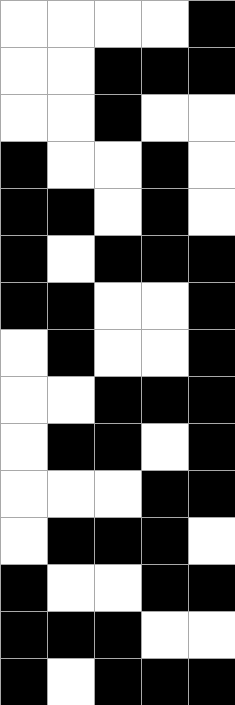[["white", "white", "white", "white", "black"], ["white", "white", "black", "black", "black"], ["white", "white", "black", "white", "white"], ["black", "white", "white", "black", "white"], ["black", "black", "white", "black", "white"], ["black", "white", "black", "black", "black"], ["black", "black", "white", "white", "black"], ["white", "black", "white", "white", "black"], ["white", "white", "black", "black", "black"], ["white", "black", "black", "white", "black"], ["white", "white", "white", "black", "black"], ["white", "black", "black", "black", "white"], ["black", "white", "white", "black", "black"], ["black", "black", "black", "white", "white"], ["black", "white", "black", "black", "black"]]